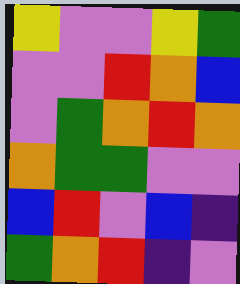[["yellow", "violet", "violet", "yellow", "green"], ["violet", "violet", "red", "orange", "blue"], ["violet", "green", "orange", "red", "orange"], ["orange", "green", "green", "violet", "violet"], ["blue", "red", "violet", "blue", "indigo"], ["green", "orange", "red", "indigo", "violet"]]